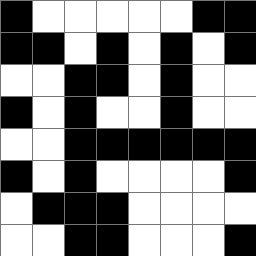[["black", "white", "white", "white", "white", "white", "black", "black"], ["black", "black", "white", "black", "white", "black", "white", "black"], ["white", "white", "black", "black", "white", "black", "white", "white"], ["black", "white", "black", "white", "white", "black", "white", "white"], ["white", "white", "black", "black", "black", "black", "black", "black"], ["black", "white", "black", "white", "white", "white", "white", "black"], ["white", "black", "black", "black", "white", "white", "white", "white"], ["white", "white", "black", "black", "white", "white", "white", "black"]]